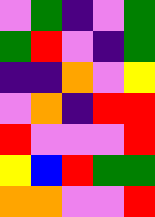[["violet", "green", "indigo", "violet", "green"], ["green", "red", "violet", "indigo", "green"], ["indigo", "indigo", "orange", "violet", "yellow"], ["violet", "orange", "indigo", "red", "red"], ["red", "violet", "violet", "violet", "red"], ["yellow", "blue", "red", "green", "green"], ["orange", "orange", "violet", "violet", "red"]]